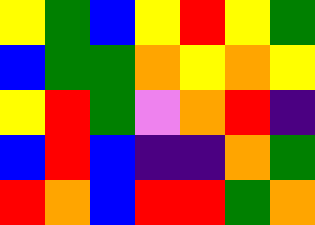[["yellow", "green", "blue", "yellow", "red", "yellow", "green"], ["blue", "green", "green", "orange", "yellow", "orange", "yellow"], ["yellow", "red", "green", "violet", "orange", "red", "indigo"], ["blue", "red", "blue", "indigo", "indigo", "orange", "green"], ["red", "orange", "blue", "red", "red", "green", "orange"]]